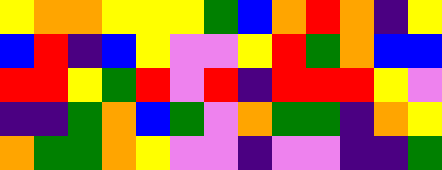[["yellow", "orange", "orange", "yellow", "yellow", "yellow", "green", "blue", "orange", "red", "orange", "indigo", "yellow"], ["blue", "red", "indigo", "blue", "yellow", "violet", "violet", "yellow", "red", "green", "orange", "blue", "blue"], ["red", "red", "yellow", "green", "red", "violet", "red", "indigo", "red", "red", "red", "yellow", "violet"], ["indigo", "indigo", "green", "orange", "blue", "green", "violet", "orange", "green", "green", "indigo", "orange", "yellow"], ["orange", "green", "green", "orange", "yellow", "violet", "violet", "indigo", "violet", "violet", "indigo", "indigo", "green"]]